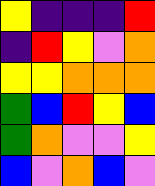[["yellow", "indigo", "indigo", "indigo", "red"], ["indigo", "red", "yellow", "violet", "orange"], ["yellow", "yellow", "orange", "orange", "orange"], ["green", "blue", "red", "yellow", "blue"], ["green", "orange", "violet", "violet", "yellow"], ["blue", "violet", "orange", "blue", "violet"]]